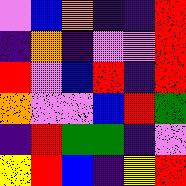[["violet", "blue", "orange", "indigo", "indigo", "red"], ["indigo", "orange", "indigo", "violet", "violet", "red"], ["red", "violet", "blue", "red", "indigo", "red"], ["orange", "violet", "violet", "blue", "red", "green"], ["indigo", "red", "green", "green", "indigo", "violet"], ["yellow", "red", "blue", "indigo", "yellow", "red"]]